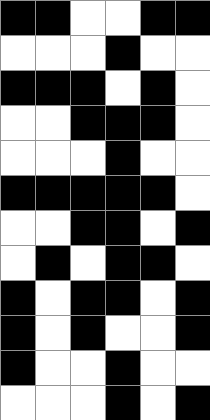[["black", "black", "white", "white", "black", "black"], ["white", "white", "white", "black", "white", "white"], ["black", "black", "black", "white", "black", "white"], ["white", "white", "black", "black", "black", "white"], ["white", "white", "white", "black", "white", "white"], ["black", "black", "black", "black", "black", "white"], ["white", "white", "black", "black", "white", "black"], ["white", "black", "white", "black", "black", "white"], ["black", "white", "black", "black", "white", "black"], ["black", "white", "black", "white", "white", "black"], ["black", "white", "white", "black", "white", "white"], ["white", "white", "white", "black", "white", "black"]]